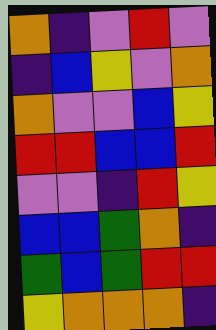[["orange", "indigo", "violet", "red", "violet"], ["indigo", "blue", "yellow", "violet", "orange"], ["orange", "violet", "violet", "blue", "yellow"], ["red", "red", "blue", "blue", "red"], ["violet", "violet", "indigo", "red", "yellow"], ["blue", "blue", "green", "orange", "indigo"], ["green", "blue", "green", "red", "red"], ["yellow", "orange", "orange", "orange", "indigo"]]